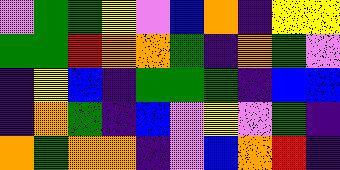[["violet", "green", "green", "yellow", "violet", "blue", "orange", "indigo", "yellow", "yellow"], ["green", "green", "red", "orange", "orange", "green", "indigo", "orange", "green", "violet"], ["indigo", "yellow", "blue", "indigo", "green", "green", "green", "indigo", "blue", "blue"], ["indigo", "orange", "green", "indigo", "blue", "violet", "yellow", "violet", "green", "indigo"], ["orange", "green", "orange", "orange", "indigo", "violet", "blue", "orange", "red", "indigo"]]